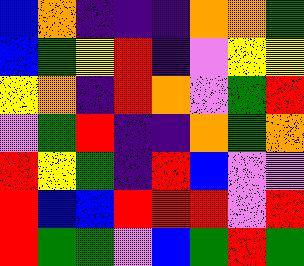[["blue", "orange", "indigo", "indigo", "indigo", "orange", "orange", "green"], ["blue", "green", "yellow", "red", "indigo", "violet", "yellow", "yellow"], ["yellow", "orange", "indigo", "red", "orange", "violet", "green", "red"], ["violet", "green", "red", "indigo", "indigo", "orange", "green", "orange"], ["red", "yellow", "green", "indigo", "red", "blue", "violet", "violet"], ["red", "blue", "blue", "red", "red", "red", "violet", "red"], ["red", "green", "green", "violet", "blue", "green", "red", "green"]]